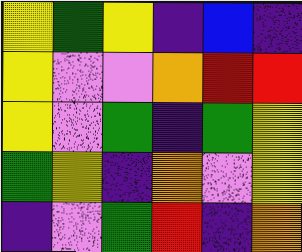[["yellow", "green", "yellow", "indigo", "blue", "indigo"], ["yellow", "violet", "violet", "orange", "red", "red"], ["yellow", "violet", "green", "indigo", "green", "yellow"], ["green", "yellow", "indigo", "orange", "violet", "yellow"], ["indigo", "violet", "green", "red", "indigo", "orange"]]